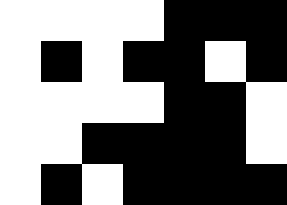[["white", "white", "white", "white", "black", "black", "black"], ["white", "black", "white", "black", "black", "white", "black"], ["white", "white", "white", "white", "black", "black", "white"], ["white", "white", "black", "black", "black", "black", "white"], ["white", "black", "white", "black", "black", "black", "black"]]